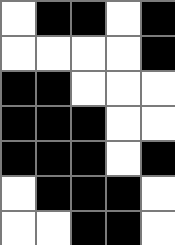[["white", "black", "black", "white", "black"], ["white", "white", "white", "white", "black"], ["black", "black", "white", "white", "white"], ["black", "black", "black", "white", "white"], ["black", "black", "black", "white", "black"], ["white", "black", "black", "black", "white"], ["white", "white", "black", "black", "white"]]